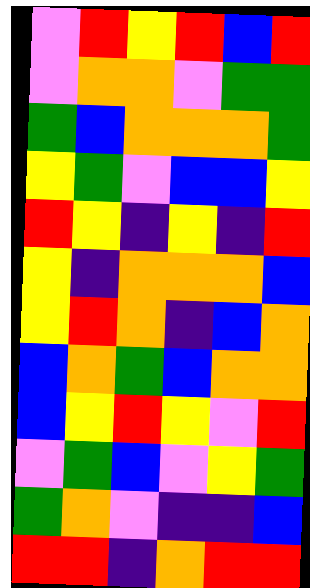[["violet", "red", "yellow", "red", "blue", "red"], ["violet", "orange", "orange", "violet", "green", "green"], ["green", "blue", "orange", "orange", "orange", "green"], ["yellow", "green", "violet", "blue", "blue", "yellow"], ["red", "yellow", "indigo", "yellow", "indigo", "red"], ["yellow", "indigo", "orange", "orange", "orange", "blue"], ["yellow", "red", "orange", "indigo", "blue", "orange"], ["blue", "orange", "green", "blue", "orange", "orange"], ["blue", "yellow", "red", "yellow", "violet", "red"], ["violet", "green", "blue", "violet", "yellow", "green"], ["green", "orange", "violet", "indigo", "indigo", "blue"], ["red", "red", "indigo", "orange", "red", "red"]]